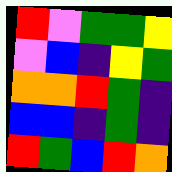[["red", "violet", "green", "green", "yellow"], ["violet", "blue", "indigo", "yellow", "green"], ["orange", "orange", "red", "green", "indigo"], ["blue", "blue", "indigo", "green", "indigo"], ["red", "green", "blue", "red", "orange"]]